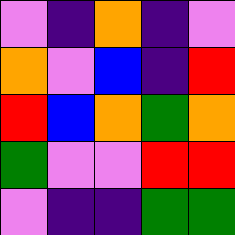[["violet", "indigo", "orange", "indigo", "violet"], ["orange", "violet", "blue", "indigo", "red"], ["red", "blue", "orange", "green", "orange"], ["green", "violet", "violet", "red", "red"], ["violet", "indigo", "indigo", "green", "green"]]